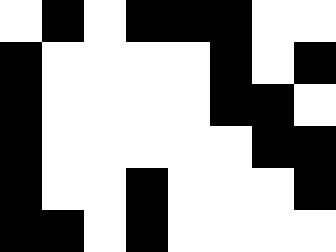[["white", "black", "white", "black", "black", "black", "white", "white"], ["black", "white", "white", "white", "white", "black", "white", "black"], ["black", "white", "white", "white", "white", "black", "black", "white"], ["black", "white", "white", "white", "white", "white", "black", "black"], ["black", "white", "white", "black", "white", "white", "white", "black"], ["black", "black", "white", "black", "white", "white", "white", "white"]]